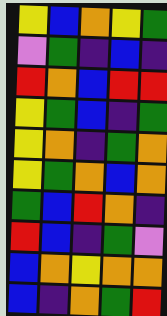[["yellow", "blue", "orange", "yellow", "green"], ["violet", "green", "indigo", "blue", "indigo"], ["red", "orange", "blue", "red", "red"], ["yellow", "green", "blue", "indigo", "green"], ["yellow", "orange", "indigo", "green", "orange"], ["yellow", "green", "orange", "blue", "orange"], ["green", "blue", "red", "orange", "indigo"], ["red", "blue", "indigo", "green", "violet"], ["blue", "orange", "yellow", "orange", "orange"], ["blue", "indigo", "orange", "green", "red"]]